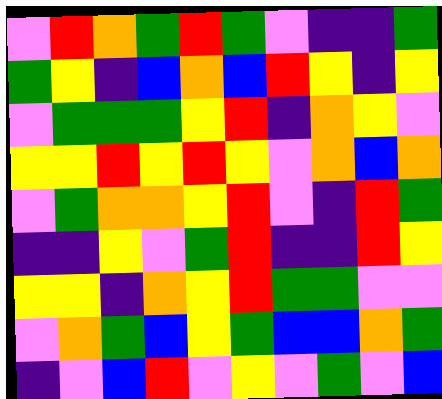[["violet", "red", "orange", "green", "red", "green", "violet", "indigo", "indigo", "green"], ["green", "yellow", "indigo", "blue", "orange", "blue", "red", "yellow", "indigo", "yellow"], ["violet", "green", "green", "green", "yellow", "red", "indigo", "orange", "yellow", "violet"], ["yellow", "yellow", "red", "yellow", "red", "yellow", "violet", "orange", "blue", "orange"], ["violet", "green", "orange", "orange", "yellow", "red", "violet", "indigo", "red", "green"], ["indigo", "indigo", "yellow", "violet", "green", "red", "indigo", "indigo", "red", "yellow"], ["yellow", "yellow", "indigo", "orange", "yellow", "red", "green", "green", "violet", "violet"], ["violet", "orange", "green", "blue", "yellow", "green", "blue", "blue", "orange", "green"], ["indigo", "violet", "blue", "red", "violet", "yellow", "violet", "green", "violet", "blue"]]